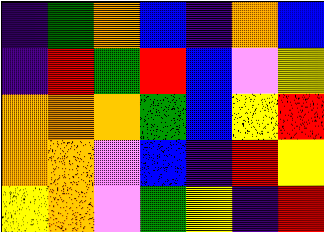[["indigo", "green", "orange", "blue", "indigo", "orange", "blue"], ["indigo", "red", "green", "red", "blue", "violet", "yellow"], ["orange", "orange", "orange", "green", "blue", "yellow", "red"], ["orange", "orange", "violet", "blue", "indigo", "red", "yellow"], ["yellow", "orange", "violet", "green", "yellow", "indigo", "red"]]